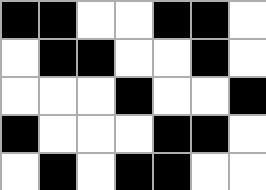[["black", "black", "white", "white", "black", "black", "white"], ["white", "black", "black", "white", "white", "black", "white"], ["white", "white", "white", "black", "white", "white", "black"], ["black", "white", "white", "white", "black", "black", "white"], ["white", "black", "white", "black", "black", "white", "white"]]